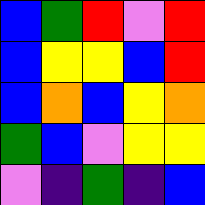[["blue", "green", "red", "violet", "red"], ["blue", "yellow", "yellow", "blue", "red"], ["blue", "orange", "blue", "yellow", "orange"], ["green", "blue", "violet", "yellow", "yellow"], ["violet", "indigo", "green", "indigo", "blue"]]